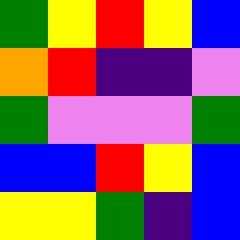[["green", "yellow", "red", "yellow", "blue"], ["orange", "red", "indigo", "indigo", "violet"], ["green", "violet", "violet", "violet", "green"], ["blue", "blue", "red", "yellow", "blue"], ["yellow", "yellow", "green", "indigo", "blue"]]